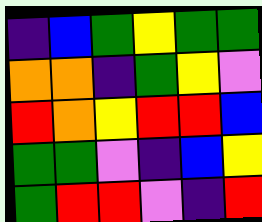[["indigo", "blue", "green", "yellow", "green", "green"], ["orange", "orange", "indigo", "green", "yellow", "violet"], ["red", "orange", "yellow", "red", "red", "blue"], ["green", "green", "violet", "indigo", "blue", "yellow"], ["green", "red", "red", "violet", "indigo", "red"]]